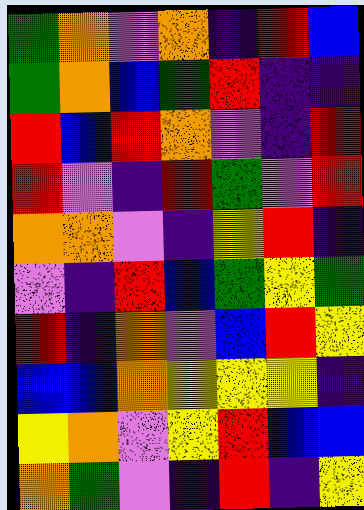[["green", "orange", "violet", "orange", "indigo", "red", "blue"], ["green", "orange", "blue", "green", "red", "indigo", "indigo"], ["red", "blue", "red", "orange", "violet", "indigo", "red"], ["red", "violet", "indigo", "red", "green", "violet", "red"], ["orange", "orange", "violet", "indigo", "yellow", "red", "indigo"], ["violet", "indigo", "red", "blue", "green", "yellow", "green"], ["red", "indigo", "orange", "violet", "blue", "red", "yellow"], ["blue", "blue", "orange", "yellow", "yellow", "yellow", "indigo"], ["yellow", "orange", "violet", "yellow", "red", "blue", "blue"], ["orange", "green", "violet", "indigo", "red", "indigo", "yellow"]]